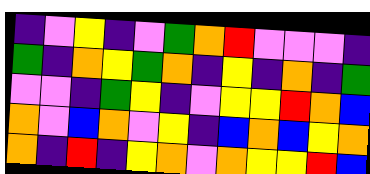[["indigo", "violet", "yellow", "indigo", "violet", "green", "orange", "red", "violet", "violet", "violet", "indigo"], ["green", "indigo", "orange", "yellow", "green", "orange", "indigo", "yellow", "indigo", "orange", "indigo", "green"], ["violet", "violet", "indigo", "green", "yellow", "indigo", "violet", "yellow", "yellow", "red", "orange", "blue"], ["orange", "violet", "blue", "orange", "violet", "yellow", "indigo", "blue", "orange", "blue", "yellow", "orange"], ["orange", "indigo", "red", "indigo", "yellow", "orange", "violet", "orange", "yellow", "yellow", "red", "blue"]]